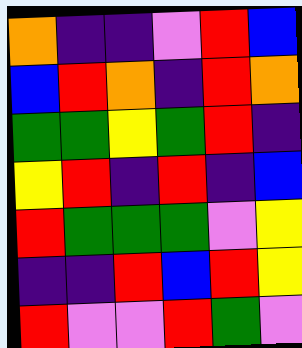[["orange", "indigo", "indigo", "violet", "red", "blue"], ["blue", "red", "orange", "indigo", "red", "orange"], ["green", "green", "yellow", "green", "red", "indigo"], ["yellow", "red", "indigo", "red", "indigo", "blue"], ["red", "green", "green", "green", "violet", "yellow"], ["indigo", "indigo", "red", "blue", "red", "yellow"], ["red", "violet", "violet", "red", "green", "violet"]]